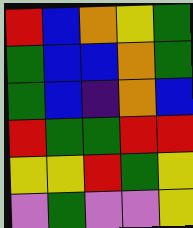[["red", "blue", "orange", "yellow", "green"], ["green", "blue", "blue", "orange", "green"], ["green", "blue", "indigo", "orange", "blue"], ["red", "green", "green", "red", "red"], ["yellow", "yellow", "red", "green", "yellow"], ["violet", "green", "violet", "violet", "yellow"]]